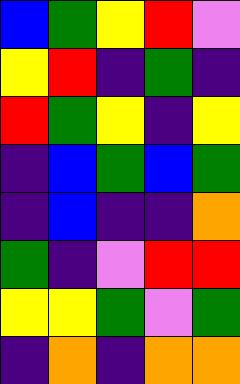[["blue", "green", "yellow", "red", "violet"], ["yellow", "red", "indigo", "green", "indigo"], ["red", "green", "yellow", "indigo", "yellow"], ["indigo", "blue", "green", "blue", "green"], ["indigo", "blue", "indigo", "indigo", "orange"], ["green", "indigo", "violet", "red", "red"], ["yellow", "yellow", "green", "violet", "green"], ["indigo", "orange", "indigo", "orange", "orange"]]